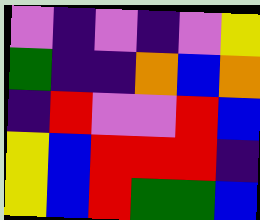[["violet", "indigo", "violet", "indigo", "violet", "yellow"], ["green", "indigo", "indigo", "orange", "blue", "orange"], ["indigo", "red", "violet", "violet", "red", "blue"], ["yellow", "blue", "red", "red", "red", "indigo"], ["yellow", "blue", "red", "green", "green", "blue"]]